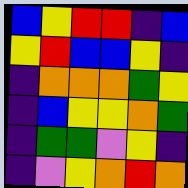[["blue", "yellow", "red", "red", "indigo", "blue"], ["yellow", "red", "blue", "blue", "yellow", "indigo"], ["indigo", "orange", "orange", "orange", "green", "yellow"], ["indigo", "blue", "yellow", "yellow", "orange", "green"], ["indigo", "green", "green", "violet", "yellow", "indigo"], ["indigo", "violet", "yellow", "orange", "red", "orange"]]